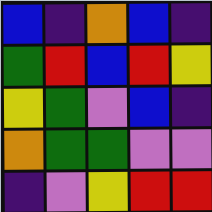[["blue", "indigo", "orange", "blue", "indigo"], ["green", "red", "blue", "red", "yellow"], ["yellow", "green", "violet", "blue", "indigo"], ["orange", "green", "green", "violet", "violet"], ["indigo", "violet", "yellow", "red", "red"]]